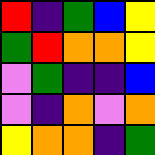[["red", "indigo", "green", "blue", "yellow"], ["green", "red", "orange", "orange", "yellow"], ["violet", "green", "indigo", "indigo", "blue"], ["violet", "indigo", "orange", "violet", "orange"], ["yellow", "orange", "orange", "indigo", "green"]]